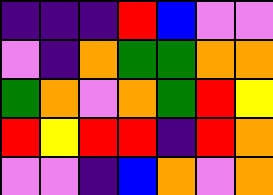[["indigo", "indigo", "indigo", "red", "blue", "violet", "violet"], ["violet", "indigo", "orange", "green", "green", "orange", "orange"], ["green", "orange", "violet", "orange", "green", "red", "yellow"], ["red", "yellow", "red", "red", "indigo", "red", "orange"], ["violet", "violet", "indigo", "blue", "orange", "violet", "orange"]]